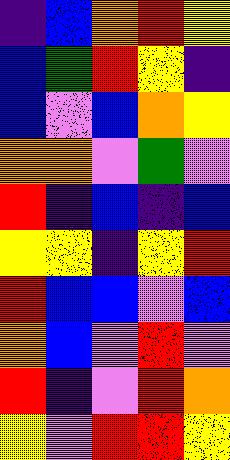[["indigo", "blue", "orange", "red", "yellow"], ["blue", "green", "red", "yellow", "indigo"], ["blue", "violet", "blue", "orange", "yellow"], ["orange", "orange", "violet", "green", "violet"], ["red", "indigo", "blue", "indigo", "blue"], ["yellow", "yellow", "indigo", "yellow", "red"], ["red", "blue", "blue", "violet", "blue"], ["orange", "blue", "violet", "red", "violet"], ["red", "indigo", "violet", "red", "orange"], ["yellow", "violet", "red", "red", "yellow"]]